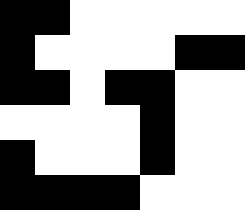[["black", "black", "white", "white", "white", "white", "white"], ["black", "white", "white", "white", "white", "black", "black"], ["black", "black", "white", "black", "black", "white", "white"], ["white", "white", "white", "white", "black", "white", "white"], ["black", "white", "white", "white", "black", "white", "white"], ["black", "black", "black", "black", "white", "white", "white"]]